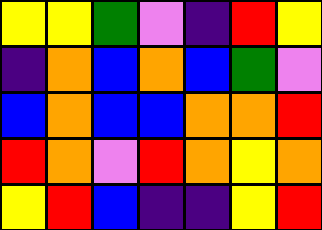[["yellow", "yellow", "green", "violet", "indigo", "red", "yellow"], ["indigo", "orange", "blue", "orange", "blue", "green", "violet"], ["blue", "orange", "blue", "blue", "orange", "orange", "red"], ["red", "orange", "violet", "red", "orange", "yellow", "orange"], ["yellow", "red", "blue", "indigo", "indigo", "yellow", "red"]]